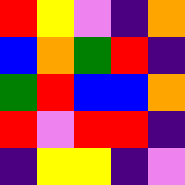[["red", "yellow", "violet", "indigo", "orange"], ["blue", "orange", "green", "red", "indigo"], ["green", "red", "blue", "blue", "orange"], ["red", "violet", "red", "red", "indigo"], ["indigo", "yellow", "yellow", "indigo", "violet"]]